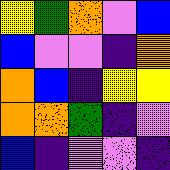[["yellow", "green", "orange", "violet", "blue"], ["blue", "violet", "violet", "indigo", "orange"], ["orange", "blue", "indigo", "yellow", "yellow"], ["orange", "orange", "green", "indigo", "violet"], ["blue", "indigo", "violet", "violet", "indigo"]]